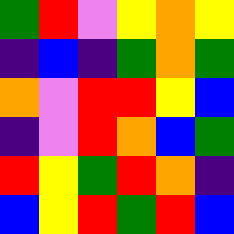[["green", "red", "violet", "yellow", "orange", "yellow"], ["indigo", "blue", "indigo", "green", "orange", "green"], ["orange", "violet", "red", "red", "yellow", "blue"], ["indigo", "violet", "red", "orange", "blue", "green"], ["red", "yellow", "green", "red", "orange", "indigo"], ["blue", "yellow", "red", "green", "red", "blue"]]